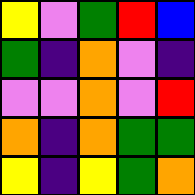[["yellow", "violet", "green", "red", "blue"], ["green", "indigo", "orange", "violet", "indigo"], ["violet", "violet", "orange", "violet", "red"], ["orange", "indigo", "orange", "green", "green"], ["yellow", "indigo", "yellow", "green", "orange"]]